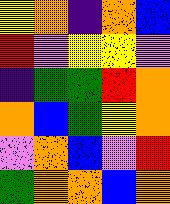[["yellow", "orange", "indigo", "orange", "blue"], ["red", "violet", "yellow", "yellow", "violet"], ["indigo", "green", "green", "red", "orange"], ["orange", "blue", "green", "yellow", "orange"], ["violet", "orange", "blue", "violet", "red"], ["green", "orange", "orange", "blue", "orange"]]